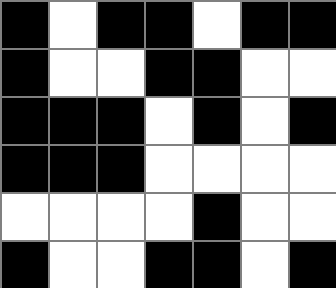[["black", "white", "black", "black", "white", "black", "black"], ["black", "white", "white", "black", "black", "white", "white"], ["black", "black", "black", "white", "black", "white", "black"], ["black", "black", "black", "white", "white", "white", "white"], ["white", "white", "white", "white", "black", "white", "white"], ["black", "white", "white", "black", "black", "white", "black"]]